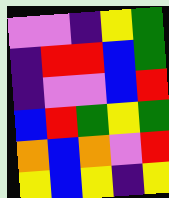[["violet", "violet", "indigo", "yellow", "green"], ["indigo", "red", "red", "blue", "green"], ["indigo", "violet", "violet", "blue", "red"], ["blue", "red", "green", "yellow", "green"], ["orange", "blue", "orange", "violet", "red"], ["yellow", "blue", "yellow", "indigo", "yellow"]]